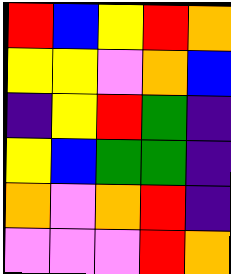[["red", "blue", "yellow", "red", "orange"], ["yellow", "yellow", "violet", "orange", "blue"], ["indigo", "yellow", "red", "green", "indigo"], ["yellow", "blue", "green", "green", "indigo"], ["orange", "violet", "orange", "red", "indigo"], ["violet", "violet", "violet", "red", "orange"]]